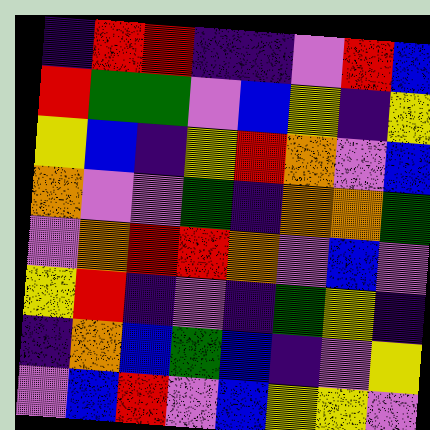[["indigo", "red", "red", "indigo", "indigo", "violet", "red", "blue"], ["red", "green", "green", "violet", "blue", "yellow", "indigo", "yellow"], ["yellow", "blue", "indigo", "yellow", "red", "orange", "violet", "blue"], ["orange", "violet", "violet", "green", "indigo", "orange", "orange", "green"], ["violet", "orange", "red", "red", "orange", "violet", "blue", "violet"], ["yellow", "red", "indigo", "violet", "indigo", "green", "yellow", "indigo"], ["indigo", "orange", "blue", "green", "blue", "indigo", "violet", "yellow"], ["violet", "blue", "red", "violet", "blue", "yellow", "yellow", "violet"]]